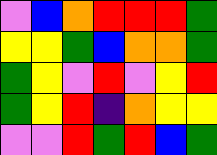[["violet", "blue", "orange", "red", "red", "red", "green"], ["yellow", "yellow", "green", "blue", "orange", "orange", "green"], ["green", "yellow", "violet", "red", "violet", "yellow", "red"], ["green", "yellow", "red", "indigo", "orange", "yellow", "yellow"], ["violet", "violet", "red", "green", "red", "blue", "green"]]